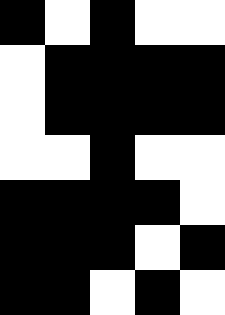[["black", "white", "black", "white", "white"], ["white", "black", "black", "black", "black"], ["white", "black", "black", "black", "black"], ["white", "white", "black", "white", "white"], ["black", "black", "black", "black", "white"], ["black", "black", "black", "white", "black"], ["black", "black", "white", "black", "white"]]